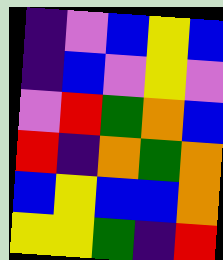[["indigo", "violet", "blue", "yellow", "blue"], ["indigo", "blue", "violet", "yellow", "violet"], ["violet", "red", "green", "orange", "blue"], ["red", "indigo", "orange", "green", "orange"], ["blue", "yellow", "blue", "blue", "orange"], ["yellow", "yellow", "green", "indigo", "red"]]